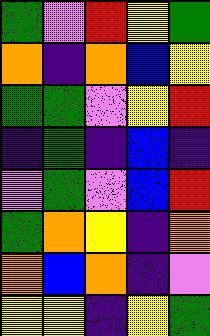[["green", "violet", "red", "yellow", "green"], ["orange", "indigo", "orange", "blue", "yellow"], ["green", "green", "violet", "yellow", "red"], ["indigo", "green", "indigo", "blue", "indigo"], ["violet", "green", "violet", "blue", "red"], ["green", "orange", "yellow", "indigo", "orange"], ["orange", "blue", "orange", "indigo", "violet"], ["yellow", "yellow", "indigo", "yellow", "green"]]